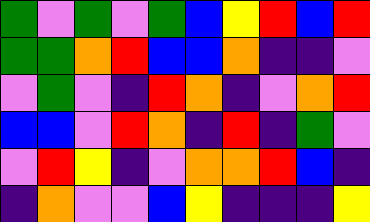[["green", "violet", "green", "violet", "green", "blue", "yellow", "red", "blue", "red"], ["green", "green", "orange", "red", "blue", "blue", "orange", "indigo", "indigo", "violet"], ["violet", "green", "violet", "indigo", "red", "orange", "indigo", "violet", "orange", "red"], ["blue", "blue", "violet", "red", "orange", "indigo", "red", "indigo", "green", "violet"], ["violet", "red", "yellow", "indigo", "violet", "orange", "orange", "red", "blue", "indigo"], ["indigo", "orange", "violet", "violet", "blue", "yellow", "indigo", "indigo", "indigo", "yellow"]]